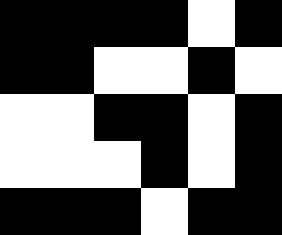[["black", "black", "black", "black", "white", "black"], ["black", "black", "white", "white", "black", "white"], ["white", "white", "black", "black", "white", "black"], ["white", "white", "white", "black", "white", "black"], ["black", "black", "black", "white", "black", "black"]]